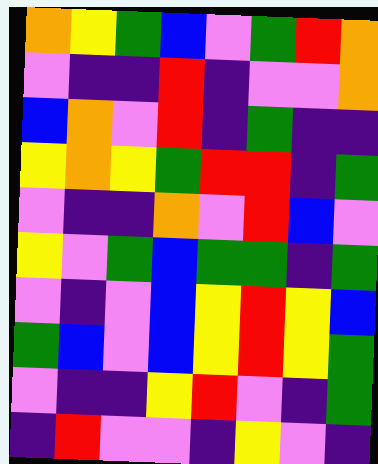[["orange", "yellow", "green", "blue", "violet", "green", "red", "orange"], ["violet", "indigo", "indigo", "red", "indigo", "violet", "violet", "orange"], ["blue", "orange", "violet", "red", "indigo", "green", "indigo", "indigo"], ["yellow", "orange", "yellow", "green", "red", "red", "indigo", "green"], ["violet", "indigo", "indigo", "orange", "violet", "red", "blue", "violet"], ["yellow", "violet", "green", "blue", "green", "green", "indigo", "green"], ["violet", "indigo", "violet", "blue", "yellow", "red", "yellow", "blue"], ["green", "blue", "violet", "blue", "yellow", "red", "yellow", "green"], ["violet", "indigo", "indigo", "yellow", "red", "violet", "indigo", "green"], ["indigo", "red", "violet", "violet", "indigo", "yellow", "violet", "indigo"]]